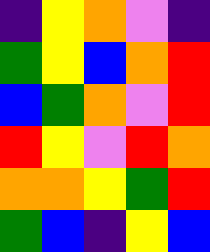[["indigo", "yellow", "orange", "violet", "indigo"], ["green", "yellow", "blue", "orange", "red"], ["blue", "green", "orange", "violet", "red"], ["red", "yellow", "violet", "red", "orange"], ["orange", "orange", "yellow", "green", "red"], ["green", "blue", "indigo", "yellow", "blue"]]